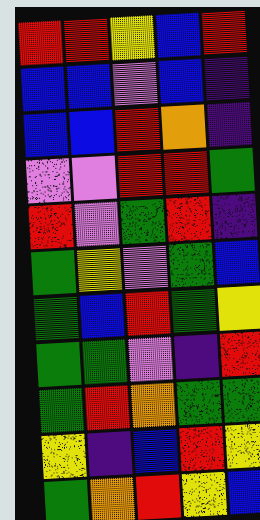[["red", "red", "yellow", "blue", "red"], ["blue", "blue", "violet", "blue", "indigo"], ["blue", "blue", "red", "orange", "indigo"], ["violet", "violet", "red", "red", "green"], ["red", "violet", "green", "red", "indigo"], ["green", "yellow", "violet", "green", "blue"], ["green", "blue", "red", "green", "yellow"], ["green", "green", "violet", "indigo", "red"], ["green", "red", "orange", "green", "green"], ["yellow", "indigo", "blue", "red", "yellow"], ["green", "orange", "red", "yellow", "blue"]]